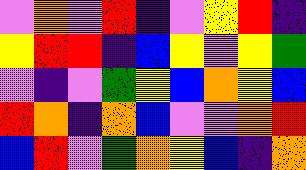[["violet", "orange", "violet", "red", "indigo", "violet", "yellow", "red", "indigo"], ["yellow", "red", "red", "indigo", "blue", "yellow", "violet", "yellow", "green"], ["violet", "indigo", "violet", "green", "yellow", "blue", "orange", "yellow", "blue"], ["red", "orange", "indigo", "orange", "blue", "violet", "violet", "orange", "red"], ["blue", "red", "violet", "green", "orange", "yellow", "blue", "indigo", "orange"]]